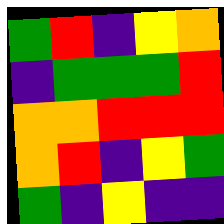[["green", "red", "indigo", "yellow", "orange"], ["indigo", "green", "green", "green", "red"], ["orange", "orange", "red", "red", "red"], ["orange", "red", "indigo", "yellow", "green"], ["green", "indigo", "yellow", "indigo", "indigo"]]